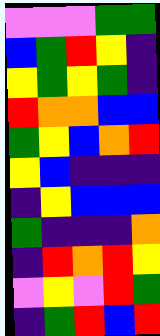[["violet", "violet", "violet", "green", "green"], ["blue", "green", "red", "yellow", "indigo"], ["yellow", "green", "yellow", "green", "indigo"], ["red", "orange", "orange", "blue", "blue"], ["green", "yellow", "blue", "orange", "red"], ["yellow", "blue", "indigo", "indigo", "indigo"], ["indigo", "yellow", "blue", "blue", "blue"], ["green", "indigo", "indigo", "indigo", "orange"], ["indigo", "red", "orange", "red", "yellow"], ["violet", "yellow", "violet", "red", "green"], ["indigo", "green", "red", "blue", "red"]]